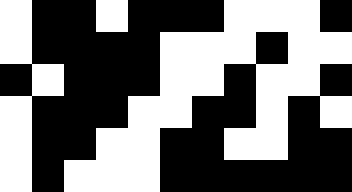[["white", "black", "black", "white", "black", "black", "black", "white", "white", "white", "black"], ["white", "black", "black", "black", "black", "white", "white", "white", "black", "white", "white"], ["black", "white", "black", "black", "black", "white", "white", "black", "white", "white", "black"], ["white", "black", "black", "black", "white", "white", "black", "black", "white", "black", "white"], ["white", "black", "black", "white", "white", "black", "black", "white", "white", "black", "black"], ["white", "black", "white", "white", "white", "black", "black", "black", "black", "black", "black"]]